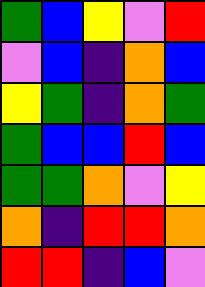[["green", "blue", "yellow", "violet", "red"], ["violet", "blue", "indigo", "orange", "blue"], ["yellow", "green", "indigo", "orange", "green"], ["green", "blue", "blue", "red", "blue"], ["green", "green", "orange", "violet", "yellow"], ["orange", "indigo", "red", "red", "orange"], ["red", "red", "indigo", "blue", "violet"]]